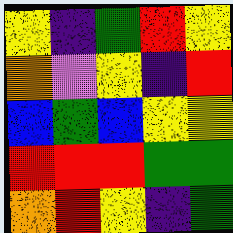[["yellow", "indigo", "green", "red", "yellow"], ["orange", "violet", "yellow", "indigo", "red"], ["blue", "green", "blue", "yellow", "yellow"], ["red", "red", "red", "green", "green"], ["orange", "red", "yellow", "indigo", "green"]]